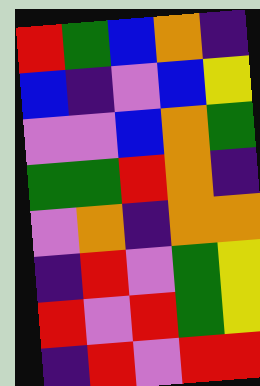[["red", "green", "blue", "orange", "indigo"], ["blue", "indigo", "violet", "blue", "yellow"], ["violet", "violet", "blue", "orange", "green"], ["green", "green", "red", "orange", "indigo"], ["violet", "orange", "indigo", "orange", "orange"], ["indigo", "red", "violet", "green", "yellow"], ["red", "violet", "red", "green", "yellow"], ["indigo", "red", "violet", "red", "red"]]